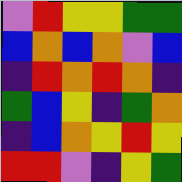[["violet", "red", "yellow", "yellow", "green", "green"], ["blue", "orange", "blue", "orange", "violet", "blue"], ["indigo", "red", "orange", "red", "orange", "indigo"], ["green", "blue", "yellow", "indigo", "green", "orange"], ["indigo", "blue", "orange", "yellow", "red", "yellow"], ["red", "red", "violet", "indigo", "yellow", "green"]]